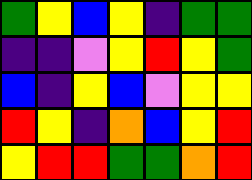[["green", "yellow", "blue", "yellow", "indigo", "green", "green"], ["indigo", "indigo", "violet", "yellow", "red", "yellow", "green"], ["blue", "indigo", "yellow", "blue", "violet", "yellow", "yellow"], ["red", "yellow", "indigo", "orange", "blue", "yellow", "red"], ["yellow", "red", "red", "green", "green", "orange", "red"]]